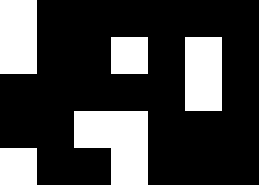[["white", "black", "black", "black", "black", "black", "black"], ["white", "black", "black", "white", "black", "white", "black"], ["black", "black", "black", "black", "black", "white", "black"], ["black", "black", "white", "white", "black", "black", "black"], ["white", "black", "black", "white", "black", "black", "black"]]